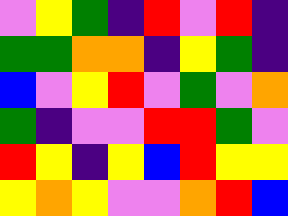[["violet", "yellow", "green", "indigo", "red", "violet", "red", "indigo"], ["green", "green", "orange", "orange", "indigo", "yellow", "green", "indigo"], ["blue", "violet", "yellow", "red", "violet", "green", "violet", "orange"], ["green", "indigo", "violet", "violet", "red", "red", "green", "violet"], ["red", "yellow", "indigo", "yellow", "blue", "red", "yellow", "yellow"], ["yellow", "orange", "yellow", "violet", "violet", "orange", "red", "blue"]]